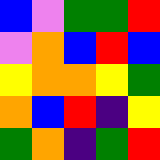[["blue", "violet", "green", "green", "red"], ["violet", "orange", "blue", "red", "blue"], ["yellow", "orange", "orange", "yellow", "green"], ["orange", "blue", "red", "indigo", "yellow"], ["green", "orange", "indigo", "green", "red"]]